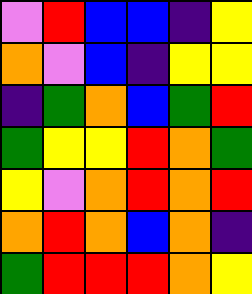[["violet", "red", "blue", "blue", "indigo", "yellow"], ["orange", "violet", "blue", "indigo", "yellow", "yellow"], ["indigo", "green", "orange", "blue", "green", "red"], ["green", "yellow", "yellow", "red", "orange", "green"], ["yellow", "violet", "orange", "red", "orange", "red"], ["orange", "red", "orange", "blue", "orange", "indigo"], ["green", "red", "red", "red", "orange", "yellow"]]